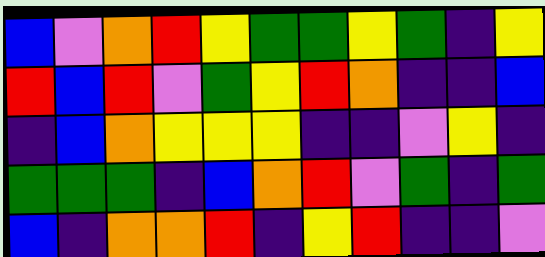[["blue", "violet", "orange", "red", "yellow", "green", "green", "yellow", "green", "indigo", "yellow"], ["red", "blue", "red", "violet", "green", "yellow", "red", "orange", "indigo", "indigo", "blue"], ["indigo", "blue", "orange", "yellow", "yellow", "yellow", "indigo", "indigo", "violet", "yellow", "indigo"], ["green", "green", "green", "indigo", "blue", "orange", "red", "violet", "green", "indigo", "green"], ["blue", "indigo", "orange", "orange", "red", "indigo", "yellow", "red", "indigo", "indigo", "violet"]]